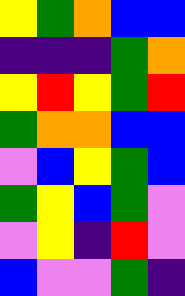[["yellow", "green", "orange", "blue", "blue"], ["indigo", "indigo", "indigo", "green", "orange"], ["yellow", "red", "yellow", "green", "red"], ["green", "orange", "orange", "blue", "blue"], ["violet", "blue", "yellow", "green", "blue"], ["green", "yellow", "blue", "green", "violet"], ["violet", "yellow", "indigo", "red", "violet"], ["blue", "violet", "violet", "green", "indigo"]]